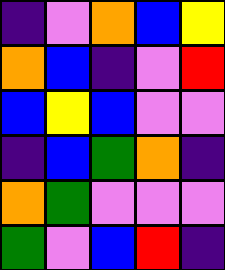[["indigo", "violet", "orange", "blue", "yellow"], ["orange", "blue", "indigo", "violet", "red"], ["blue", "yellow", "blue", "violet", "violet"], ["indigo", "blue", "green", "orange", "indigo"], ["orange", "green", "violet", "violet", "violet"], ["green", "violet", "blue", "red", "indigo"]]